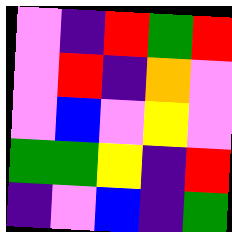[["violet", "indigo", "red", "green", "red"], ["violet", "red", "indigo", "orange", "violet"], ["violet", "blue", "violet", "yellow", "violet"], ["green", "green", "yellow", "indigo", "red"], ["indigo", "violet", "blue", "indigo", "green"]]